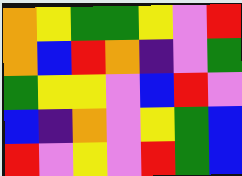[["orange", "yellow", "green", "green", "yellow", "violet", "red"], ["orange", "blue", "red", "orange", "indigo", "violet", "green"], ["green", "yellow", "yellow", "violet", "blue", "red", "violet"], ["blue", "indigo", "orange", "violet", "yellow", "green", "blue"], ["red", "violet", "yellow", "violet", "red", "green", "blue"]]